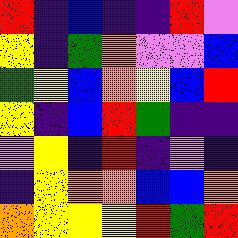[["red", "indigo", "blue", "indigo", "indigo", "red", "violet"], ["yellow", "indigo", "green", "orange", "violet", "violet", "blue"], ["green", "yellow", "blue", "orange", "yellow", "blue", "red"], ["yellow", "indigo", "blue", "red", "green", "indigo", "indigo"], ["violet", "yellow", "indigo", "red", "indigo", "violet", "indigo"], ["indigo", "yellow", "orange", "orange", "blue", "blue", "orange"], ["orange", "yellow", "yellow", "yellow", "red", "green", "red"]]